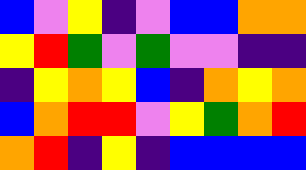[["blue", "violet", "yellow", "indigo", "violet", "blue", "blue", "orange", "orange"], ["yellow", "red", "green", "violet", "green", "violet", "violet", "indigo", "indigo"], ["indigo", "yellow", "orange", "yellow", "blue", "indigo", "orange", "yellow", "orange"], ["blue", "orange", "red", "red", "violet", "yellow", "green", "orange", "red"], ["orange", "red", "indigo", "yellow", "indigo", "blue", "blue", "blue", "blue"]]